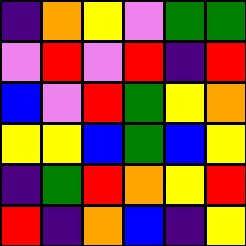[["indigo", "orange", "yellow", "violet", "green", "green"], ["violet", "red", "violet", "red", "indigo", "red"], ["blue", "violet", "red", "green", "yellow", "orange"], ["yellow", "yellow", "blue", "green", "blue", "yellow"], ["indigo", "green", "red", "orange", "yellow", "red"], ["red", "indigo", "orange", "blue", "indigo", "yellow"]]